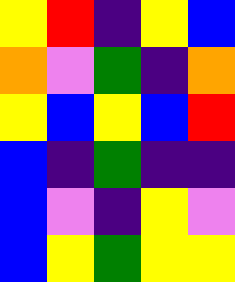[["yellow", "red", "indigo", "yellow", "blue"], ["orange", "violet", "green", "indigo", "orange"], ["yellow", "blue", "yellow", "blue", "red"], ["blue", "indigo", "green", "indigo", "indigo"], ["blue", "violet", "indigo", "yellow", "violet"], ["blue", "yellow", "green", "yellow", "yellow"]]